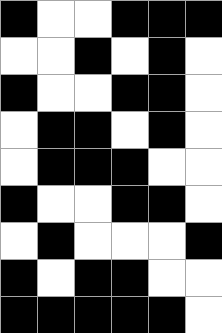[["black", "white", "white", "black", "black", "black"], ["white", "white", "black", "white", "black", "white"], ["black", "white", "white", "black", "black", "white"], ["white", "black", "black", "white", "black", "white"], ["white", "black", "black", "black", "white", "white"], ["black", "white", "white", "black", "black", "white"], ["white", "black", "white", "white", "white", "black"], ["black", "white", "black", "black", "white", "white"], ["black", "black", "black", "black", "black", "white"]]